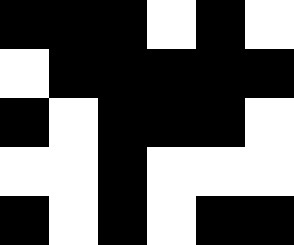[["black", "black", "black", "white", "black", "white"], ["white", "black", "black", "black", "black", "black"], ["black", "white", "black", "black", "black", "white"], ["white", "white", "black", "white", "white", "white"], ["black", "white", "black", "white", "black", "black"]]